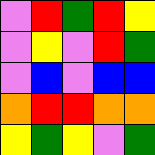[["violet", "red", "green", "red", "yellow"], ["violet", "yellow", "violet", "red", "green"], ["violet", "blue", "violet", "blue", "blue"], ["orange", "red", "red", "orange", "orange"], ["yellow", "green", "yellow", "violet", "green"]]